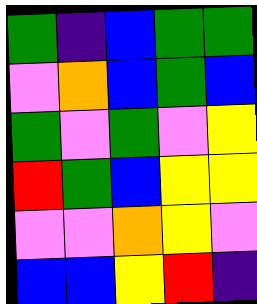[["green", "indigo", "blue", "green", "green"], ["violet", "orange", "blue", "green", "blue"], ["green", "violet", "green", "violet", "yellow"], ["red", "green", "blue", "yellow", "yellow"], ["violet", "violet", "orange", "yellow", "violet"], ["blue", "blue", "yellow", "red", "indigo"]]